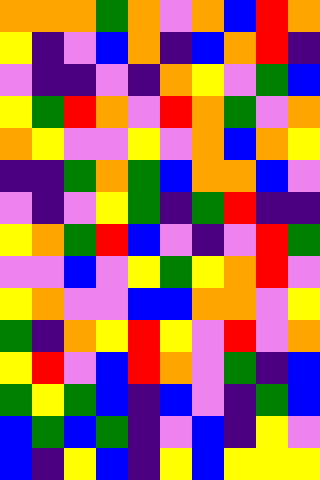[["orange", "orange", "orange", "green", "orange", "violet", "orange", "blue", "red", "orange"], ["yellow", "indigo", "violet", "blue", "orange", "indigo", "blue", "orange", "red", "indigo"], ["violet", "indigo", "indigo", "violet", "indigo", "orange", "yellow", "violet", "green", "blue"], ["yellow", "green", "red", "orange", "violet", "red", "orange", "green", "violet", "orange"], ["orange", "yellow", "violet", "violet", "yellow", "violet", "orange", "blue", "orange", "yellow"], ["indigo", "indigo", "green", "orange", "green", "blue", "orange", "orange", "blue", "violet"], ["violet", "indigo", "violet", "yellow", "green", "indigo", "green", "red", "indigo", "indigo"], ["yellow", "orange", "green", "red", "blue", "violet", "indigo", "violet", "red", "green"], ["violet", "violet", "blue", "violet", "yellow", "green", "yellow", "orange", "red", "violet"], ["yellow", "orange", "violet", "violet", "blue", "blue", "orange", "orange", "violet", "yellow"], ["green", "indigo", "orange", "yellow", "red", "yellow", "violet", "red", "violet", "orange"], ["yellow", "red", "violet", "blue", "red", "orange", "violet", "green", "indigo", "blue"], ["green", "yellow", "green", "blue", "indigo", "blue", "violet", "indigo", "green", "blue"], ["blue", "green", "blue", "green", "indigo", "violet", "blue", "indigo", "yellow", "violet"], ["blue", "indigo", "yellow", "blue", "indigo", "yellow", "blue", "yellow", "yellow", "yellow"]]